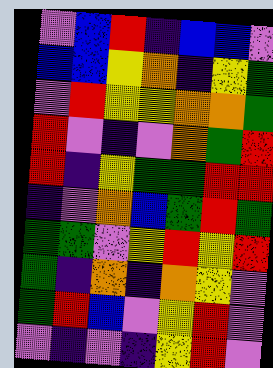[["violet", "blue", "red", "indigo", "blue", "blue", "violet"], ["blue", "blue", "yellow", "orange", "indigo", "yellow", "green"], ["violet", "red", "yellow", "yellow", "orange", "orange", "green"], ["red", "violet", "indigo", "violet", "orange", "green", "red"], ["red", "indigo", "yellow", "green", "green", "red", "red"], ["indigo", "violet", "orange", "blue", "green", "red", "green"], ["green", "green", "violet", "yellow", "red", "yellow", "red"], ["green", "indigo", "orange", "indigo", "orange", "yellow", "violet"], ["green", "red", "blue", "violet", "yellow", "red", "violet"], ["violet", "indigo", "violet", "indigo", "yellow", "red", "violet"]]